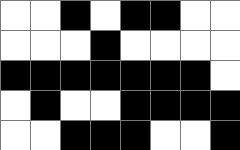[["white", "white", "black", "white", "black", "black", "white", "white"], ["white", "white", "white", "black", "white", "white", "white", "white"], ["black", "black", "black", "black", "black", "black", "black", "white"], ["white", "black", "white", "white", "black", "black", "black", "black"], ["white", "white", "black", "black", "black", "white", "white", "black"]]